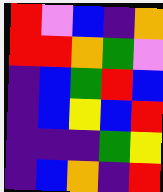[["red", "violet", "blue", "indigo", "orange"], ["red", "red", "orange", "green", "violet"], ["indigo", "blue", "green", "red", "blue"], ["indigo", "blue", "yellow", "blue", "red"], ["indigo", "indigo", "indigo", "green", "yellow"], ["indigo", "blue", "orange", "indigo", "red"]]